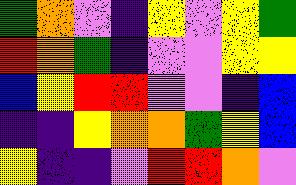[["green", "orange", "violet", "indigo", "yellow", "violet", "yellow", "green"], ["red", "orange", "green", "indigo", "violet", "violet", "yellow", "yellow"], ["blue", "yellow", "red", "red", "violet", "violet", "indigo", "blue"], ["indigo", "indigo", "yellow", "orange", "orange", "green", "yellow", "blue"], ["yellow", "indigo", "indigo", "violet", "red", "red", "orange", "violet"]]